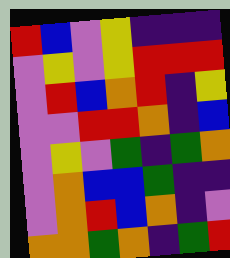[["red", "blue", "violet", "yellow", "indigo", "indigo", "indigo"], ["violet", "yellow", "violet", "yellow", "red", "red", "red"], ["violet", "red", "blue", "orange", "red", "indigo", "yellow"], ["violet", "violet", "red", "red", "orange", "indigo", "blue"], ["violet", "yellow", "violet", "green", "indigo", "green", "orange"], ["violet", "orange", "blue", "blue", "green", "indigo", "indigo"], ["violet", "orange", "red", "blue", "orange", "indigo", "violet"], ["orange", "orange", "green", "orange", "indigo", "green", "red"]]